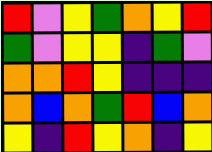[["red", "violet", "yellow", "green", "orange", "yellow", "red"], ["green", "violet", "yellow", "yellow", "indigo", "green", "violet"], ["orange", "orange", "red", "yellow", "indigo", "indigo", "indigo"], ["orange", "blue", "orange", "green", "red", "blue", "orange"], ["yellow", "indigo", "red", "yellow", "orange", "indigo", "yellow"]]